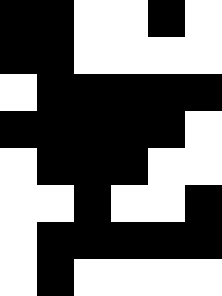[["black", "black", "white", "white", "black", "white"], ["black", "black", "white", "white", "white", "white"], ["white", "black", "black", "black", "black", "black"], ["black", "black", "black", "black", "black", "white"], ["white", "black", "black", "black", "white", "white"], ["white", "white", "black", "white", "white", "black"], ["white", "black", "black", "black", "black", "black"], ["white", "black", "white", "white", "white", "white"]]